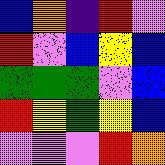[["blue", "orange", "indigo", "red", "violet"], ["red", "violet", "blue", "yellow", "blue"], ["green", "green", "green", "violet", "blue"], ["red", "yellow", "green", "yellow", "blue"], ["violet", "violet", "violet", "red", "orange"]]